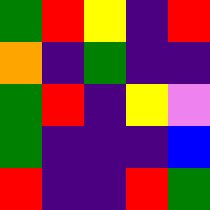[["green", "red", "yellow", "indigo", "red"], ["orange", "indigo", "green", "indigo", "indigo"], ["green", "red", "indigo", "yellow", "violet"], ["green", "indigo", "indigo", "indigo", "blue"], ["red", "indigo", "indigo", "red", "green"]]